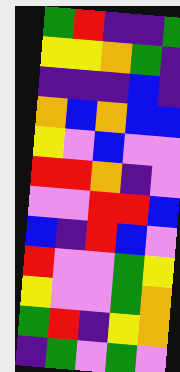[["green", "red", "indigo", "indigo", "green"], ["yellow", "yellow", "orange", "green", "indigo"], ["indigo", "indigo", "indigo", "blue", "indigo"], ["orange", "blue", "orange", "blue", "blue"], ["yellow", "violet", "blue", "violet", "violet"], ["red", "red", "orange", "indigo", "violet"], ["violet", "violet", "red", "red", "blue"], ["blue", "indigo", "red", "blue", "violet"], ["red", "violet", "violet", "green", "yellow"], ["yellow", "violet", "violet", "green", "orange"], ["green", "red", "indigo", "yellow", "orange"], ["indigo", "green", "violet", "green", "violet"]]